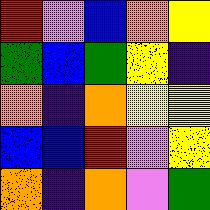[["red", "violet", "blue", "orange", "yellow"], ["green", "blue", "green", "yellow", "indigo"], ["orange", "indigo", "orange", "yellow", "yellow"], ["blue", "blue", "red", "violet", "yellow"], ["orange", "indigo", "orange", "violet", "green"]]